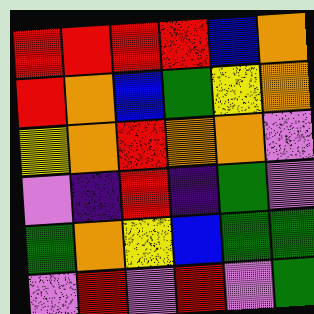[["red", "red", "red", "red", "blue", "orange"], ["red", "orange", "blue", "green", "yellow", "orange"], ["yellow", "orange", "red", "orange", "orange", "violet"], ["violet", "indigo", "red", "indigo", "green", "violet"], ["green", "orange", "yellow", "blue", "green", "green"], ["violet", "red", "violet", "red", "violet", "green"]]